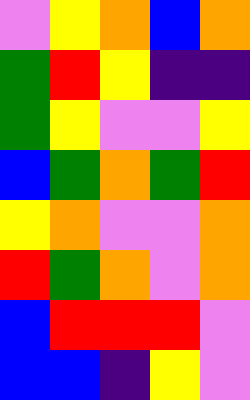[["violet", "yellow", "orange", "blue", "orange"], ["green", "red", "yellow", "indigo", "indigo"], ["green", "yellow", "violet", "violet", "yellow"], ["blue", "green", "orange", "green", "red"], ["yellow", "orange", "violet", "violet", "orange"], ["red", "green", "orange", "violet", "orange"], ["blue", "red", "red", "red", "violet"], ["blue", "blue", "indigo", "yellow", "violet"]]